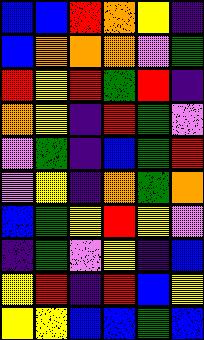[["blue", "blue", "red", "orange", "yellow", "indigo"], ["blue", "orange", "orange", "orange", "violet", "green"], ["red", "yellow", "red", "green", "red", "indigo"], ["orange", "yellow", "indigo", "red", "green", "violet"], ["violet", "green", "indigo", "blue", "green", "red"], ["violet", "yellow", "indigo", "orange", "green", "orange"], ["blue", "green", "yellow", "red", "yellow", "violet"], ["indigo", "green", "violet", "yellow", "indigo", "blue"], ["yellow", "red", "indigo", "red", "blue", "yellow"], ["yellow", "yellow", "blue", "blue", "green", "blue"]]